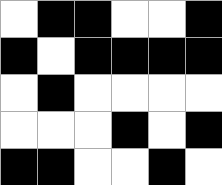[["white", "black", "black", "white", "white", "black"], ["black", "white", "black", "black", "black", "black"], ["white", "black", "white", "white", "white", "white"], ["white", "white", "white", "black", "white", "black"], ["black", "black", "white", "white", "black", "white"]]